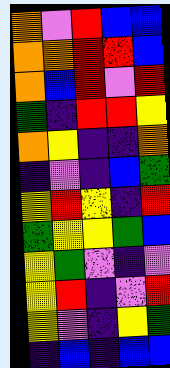[["orange", "violet", "red", "blue", "blue"], ["orange", "orange", "red", "red", "blue"], ["orange", "blue", "red", "violet", "red"], ["green", "indigo", "red", "red", "yellow"], ["orange", "yellow", "indigo", "indigo", "orange"], ["indigo", "violet", "indigo", "blue", "green"], ["yellow", "red", "yellow", "indigo", "red"], ["green", "yellow", "yellow", "green", "blue"], ["yellow", "green", "violet", "indigo", "violet"], ["yellow", "red", "indigo", "violet", "red"], ["yellow", "violet", "indigo", "yellow", "green"], ["indigo", "blue", "indigo", "blue", "blue"]]